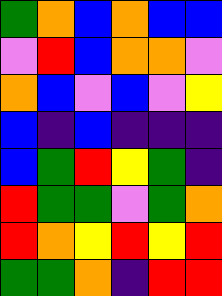[["green", "orange", "blue", "orange", "blue", "blue"], ["violet", "red", "blue", "orange", "orange", "violet"], ["orange", "blue", "violet", "blue", "violet", "yellow"], ["blue", "indigo", "blue", "indigo", "indigo", "indigo"], ["blue", "green", "red", "yellow", "green", "indigo"], ["red", "green", "green", "violet", "green", "orange"], ["red", "orange", "yellow", "red", "yellow", "red"], ["green", "green", "orange", "indigo", "red", "red"]]